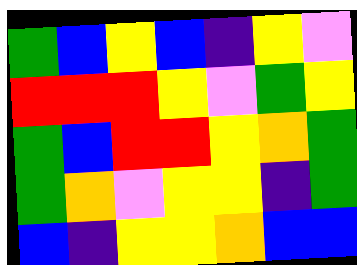[["green", "blue", "yellow", "blue", "indigo", "yellow", "violet"], ["red", "red", "red", "yellow", "violet", "green", "yellow"], ["green", "blue", "red", "red", "yellow", "orange", "green"], ["green", "orange", "violet", "yellow", "yellow", "indigo", "green"], ["blue", "indigo", "yellow", "yellow", "orange", "blue", "blue"]]